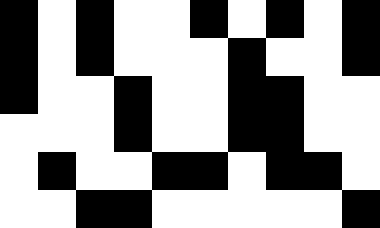[["black", "white", "black", "white", "white", "black", "white", "black", "white", "black"], ["black", "white", "black", "white", "white", "white", "black", "white", "white", "black"], ["black", "white", "white", "black", "white", "white", "black", "black", "white", "white"], ["white", "white", "white", "black", "white", "white", "black", "black", "white", "white"], ["white", "black", "white", "white", "black", "black", "white", "black", "black", "white"], ["white", "white", "black", "black", "white", "white", "white", "white", "white", "black"]]